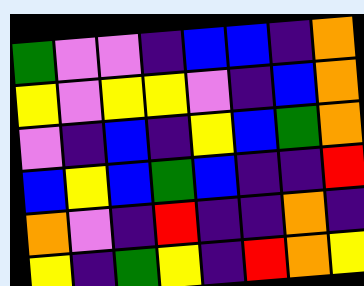[["green", "violet", "violet", "indigo", "blue", "blue", "indigo", "orange"], ["yellow", "violet", "yellow", "yellow", "violet", "indigo", "blue", "orange"], ["violet", "indigo", "blue", "indigo", "yellow", "blue", "green", "orange"], ["blue", "yellow", "blue", "green", "blue", "indigo", "indigo", "red"], ["orange", "violet", "indigo", "red", "indigo", "indigo", "orange", "indigo"], ["yellow", "indigo", "green", "yellow", "indigo", "red", "orange", "yellow"]]